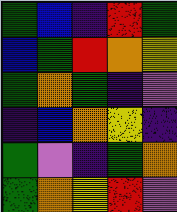[["green", "blue", "indigo", "red", "green"], ["blue", "green", "red", "orange", "yellow"], ["green", "orange", "green", "indigo", "violet"], ["indigo", "blue", "orange", "yellow", "indigo"], ["green", "violet", "indigo", "green", "orange"], ["green", "orange", "yellow", "red", "violet"]]